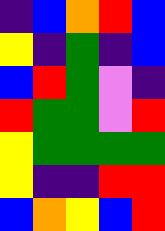[["indigo", "blue", "orange", "red", "blue"], ["yellow", "indigo", "green", "indigo", "blue"], ["blue", "red", "green", "violet", "indigo"], ["red", "green", "green", "violet", "red"], ["yellow", "green", "green", "green", "green"], ["yellow", "indigo", "indigo", "red", "red"], ["blue", "orange", "yellow", "blue", "red"]]